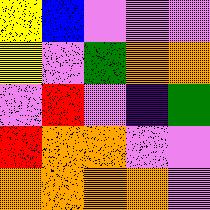[["yellow", "blue", "violet", "violet", "violet"], ["yellow", "violet", "green", "orange", "orange"], ["violet", "red", "violet", "indigo", "green"], ["red", "orange", "orange", "violet", "violet"], ["orange", "orange", "orange", "orange", "violet"]]